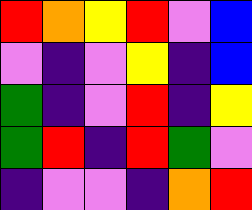[["red", "orange", "yellow", "red", "violet", "blue"], ["violet", "indigo", "violet", "yellow", "indigo", "blue"], ["green", "indigo", "violet", "red", "indigo", "yellow"], ["green", "red", "indigo", "red", "green", "violet"], ["indigo", "violet", "violet", "indigo", "orange", "red"]]